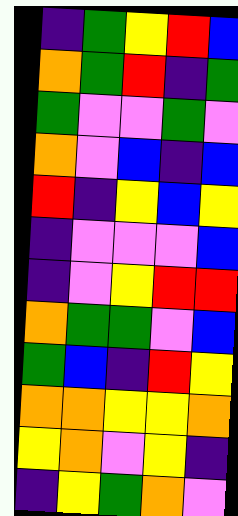[["indigo", "green", "yellow", "red", "blue"], ["orange", "green", "red", "indigo", "green"], ["green", "violet", "violet", "green", "violet"], ["orange", "violet", "blue", "indigo", "blue"], ["red", "indigo", "yellow", "blue", "yellow"], ["indigo", "violet", "violet", "violet", "blue"], ["indigo", "violet", "yellow", "red", "red"], ["orange", "green", "green", "violet", "blue"], ["green", "blue", "indigo", "red", "yellow"], ["orange", "orange", "yellow", "yellow", "orange"], ["yellow", "orange", "violet", "yellow", "indigo"], ["indigo", "yellow", "green", "orange", "violet"]]